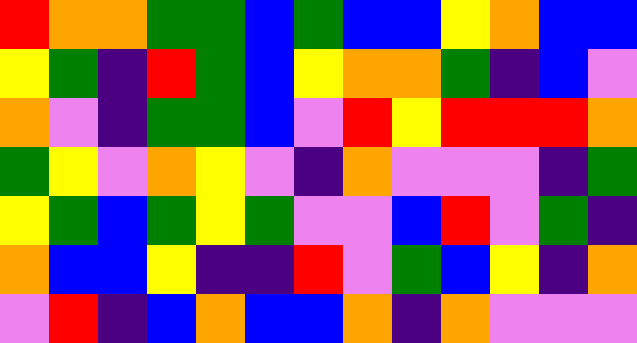[["red", "orange", "orange", "green", "green", "blue", "green", "blue", "blue", "yellow", "orange", "blue", "blue"], ["yellow", "green", "indigo", "red", "green", "blue", "yellow", "orange", "orange", "green", "indigo", "blue", "violet"], ["orange", "violet", "indigo", "green", "green", "blue", "violet", "red", "yellow", "red", "red", "red", "orange"], ["green", "yellow", "violet", "orange", "yellow", "violet", "indigo", "orange", "violet", "violet", "violet", "indigo", "green"], ["yellow", "green", "blue", "green", "yellow", "green", "violet", "violet", "blue", "red", "violet", "green", "indigo"], ["orange", "blue", "blue", "yellow", "indigo", "indigo", "red", "violet", "green", "blue", "yellow", "indigo", "orange"], ["violet", "red", "indigo", "blue", "orange", "blue", "blue", "orange", "indigo", "orange", "violet", "violet", "violet"]]